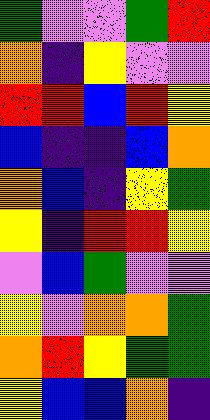[["green", "violet", "violet", "green", "red"], ["orange", "indigo", "yellow", "violet", "violet"], ["red", "red", "blue", "red", "yellow"], ["blue", "indigo", "indigo", "blue", "orange"], ["orange", "blue", "indigo", "yellow", "green"], ["yellow", "indigo", "red", "red", "yellow"], ["violet", "blue", "green", "violet", "violet"], ["yellow", "violet", "orange", "orange", "green"], ["orange", "red", "yellow", "green", "green"], ["yellow", "blue", "blue", "orange", "indigo"]]